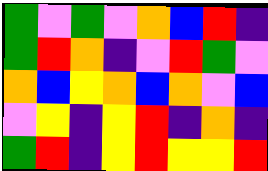[["green", "violet", "green", "violet", "orange", "blue", "red", "indigo"], ["green", "red", "orange", "indigo", "violet", "red", "green", "violet"], ["orange", "blue", "yellow", "orange", "blue", "orange", "violet", "blue"], ["violet", "yellow", "indigo", "yellow", "red", "indigo", "orange", "indigo"], ["green", "red", "indigo", "yellow", "red", "yellow", "yellow", "red"]]